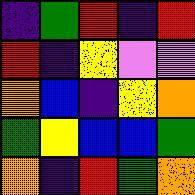[["indigo", "green", "red", "indigo", "red"], ["red", "indigo", "yellow", "violet", "violet"], ["orange", "blue", "indigo", "yellow", "orange"], ["green", "yellow", "blue", "blue", "green"], ["orange", "indigo", "red", "green", "orange"]]